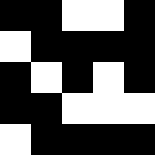[["black", "black", "white", "white", "black"], ["white", "black", "black", "black", "black"], ["black", "white", "black", "white", "black"], ["black", "black", "white", "white", "white"], ["white", "black", "black", "black", "black"]]